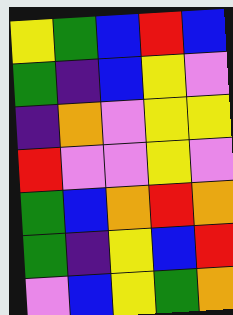[["yellow", "green", "blue", "red", "blue"], ["green", "indigo", "blue", "yellow", "violet"], ["indigo", "orange", "violet", "yellow", "yellow"], ["red", "violet", "violet", "yellow", "violet"], ["green", "blue", "orange", "red", "orange"], ["green", "indigo", "yellow", "blue", "red"], ["violet", "blue", "yellow", "green", "orange"]]